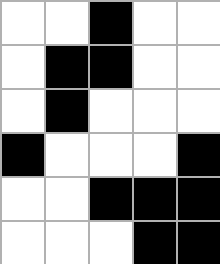[["white", "white", "black", "white", "white"], ["white", "black", "black", "white", "white"], ["white", "black", "white", "white", "white"], ["black", "white", "white", "white", "black"], ["white", "white", "black", "black", "black"], ["white", "white", "white", "black", "black"]]